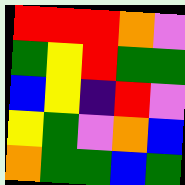[["red", "red", "red", "orange", "violet"], ["green", "yellow", "red", "green", "green"], ["blue", "yellow", "indigo", "red", "violet"], ["yellow", "green", "violet", "orange", "blue"], ["orange", "green", "green", "blue", "green"]]